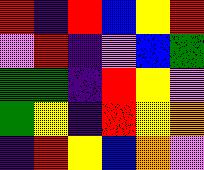[["red", "indigo", "red", "blue", "yellow", "red"], ["violet", "red", "indigo", "violet", "blue", "green"], ["green", "green", "indigo", "red", "yellow", "violet"], ["green", "yellow", "indigo", "red", "yellow", "orange"], ["indigo", "red", "yellow", "blue", "orange", "violet"]]